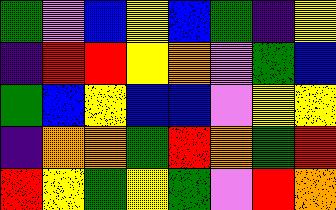[["green", "violet", "blue", "yellow", "blue", "green", "indigo", "yellow"], ["indigo", "red", "red", "yellow", "orange", "violet", "green", "blue"], ["green", "blue", "yellow", "blue", "blue", "violet", "yellow", "yellow"], ["indigo", "orange", "orange", "green", "red", "orange", "green", "red"], ["red", "yellow", "green", "yellow", "green", "violet", "red", "orange"]]